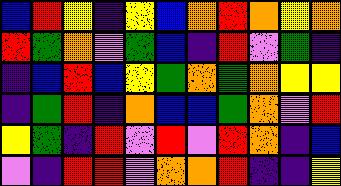[["blue", "red", "yellow", "indigo", "yellow", "blue", "orange", "red", "orange", "yellow", "orange"], ["red", "green", "orange", "violet", "green", "blue", "indigo", "red", "violet", "green", "indigo"], ["indigo", "blue", "red", "blue", "yellow", "green", "orange", "green", "orange", "yellow", "yellow"], ["indigo", "green", "red", "indigo", "orange", "blue", "blue", "green", "orange", "violet", "red"], ["yellow", "green", "indigo", "red", "violet", "red", "violet", "red", "orange", "indigo", "blue"], ["violet", "indigo", "red", "red", "violet", "orange", "orange", "red", "indigo", "indigo", "yellow"]]